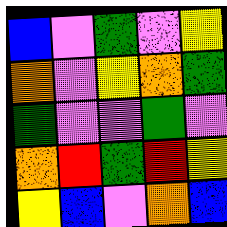[["blue", "violet", "green", "violet", "yellow"], ["orange", "violet", "yellow", "orange", "green"], ["green", "violet", "violet", "green", "violet"], ["orange", "red", "green", "red", "yellow"], ["yellow", "blue", "violet", "orange", "blue"]]